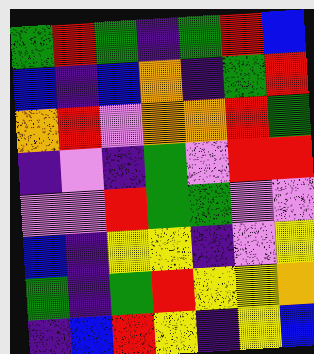[["green", "red", "green", "indigo", "green", "red", "blue"], ["blue", "indigo", "blue", "orange", "indigo", "green", "red"], ["orange", "red", "violet", "orange", "orange", "red", "green"], ["indigo", "violet", "indigo", "green", "violet", "red", "red"], ["violet", "violet", "red", "green", "green", "violet", "violet"], ["blue", "indigo", "yellow", "yellow", "indigo", "violet", "yellow"], ["green", "indigo", "green", "red", "yellow", "yellow", "orange"], ["indigo", "blue", "red", "yellow", "indigo", "yellow", "blue"]]